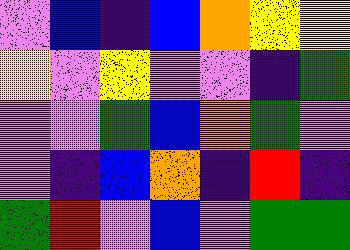[["violet", "blue", "indigo", "blue", "orange", "yellow", "yellow"], ["yellow", "violet", "yellow", "violet", "violet", "indigo", "green"], ["violet", "violet", "green", "blue", "orange", "green", "violet"], ["violet", "indigo", "blue", "orange", "indigo", "red", "indigo"], ["green", "red", "violet", "blue", "violet", "green", "green"]]